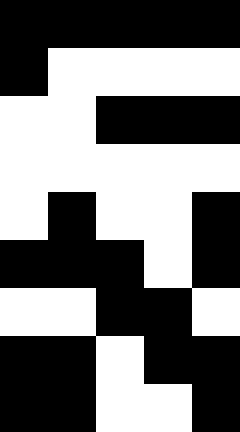[["black", "black", "black", "black", "black"], ["black", "white", "white", "white", "white"], ["white", "white", "black", "black", "black"], ["white", "white", "white", "white", "white"], ["white", "black", "white", "white", "black"], ["black", "black", "black", "white", "black"], ["white", "white", "black", "black", "white"], ["black", "black", "white", "black", "black"], ["black", "black", "white", "white", "black"]]